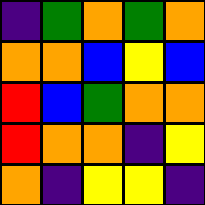[["indigo", "green", "orange", "green", "orange"], ["orange", "orange", "blue", "yellow", "blue"], ["red", "blue", "green", "orange", "orange"], ["red", "orange", "orange", "indigo", "yellow"], ["orange", "indigo", "yellow", "yellow", "indigo"]]